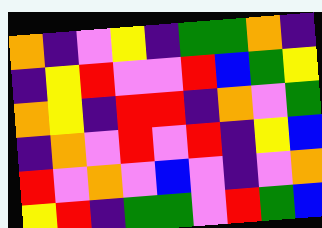[["orange", "indigo", "violet", "yellow", "indigo", "green", "green", "orange", "indigo"], ["indigo", "yellow", "red", "violet", "violet", "red", "blue", "green", "yellow"], ["orange", "yellow", "indigo", "red", "red", "indigo", "orange", "violet", "green"], ["indigo", "orange", "violet", "red", "violet", "red", "indigo", "yellow", "blue"], ["red", "violet", "orange", "violet", "blue", "violet", "indigo", "violet", "orange"], ["yellow", "red", "indigo", "green", "green", "violet", "red", "green", "blue"]]